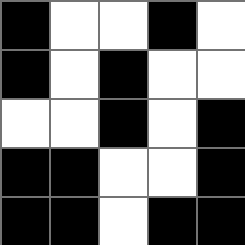[["black", "white", "white", "black", "white"], ["black", "white", "black", "white", "white"], ["white", "white", "black", "white", "black"], ["black", "black", "white", "white", "black"], ["black", "black", "white", "black", "black"]]